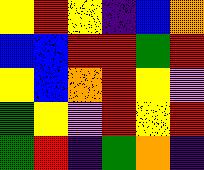[["yellow", "red", "yellow", "indigo", "blue", "orange"], ["blue", "blue", "red", "red", "green", "red"], ["yellow", "blue", "orange", "red", "yellow", "violet"], ["green", "yellow", "violet", "red", "yellow", "red"], ["green", "red", "indigo", "green", "orange", "indigo"]]